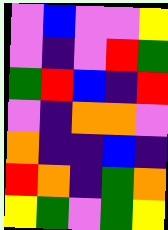[["violet", "blue", "violet", "violet", "yellow"], ["violet", "indigo", "violet", "red", "green"], ["green", "red", "blue", "indigo", "red"], ["violet", "indigo", "orange", "orange", "violet"], ["orange", "indigo", "indigo", "blue", "indigo"], ["red", "orange", "indigo", "green", "orange"], ["yellow", "green", "violet", "green", "yellow"]]